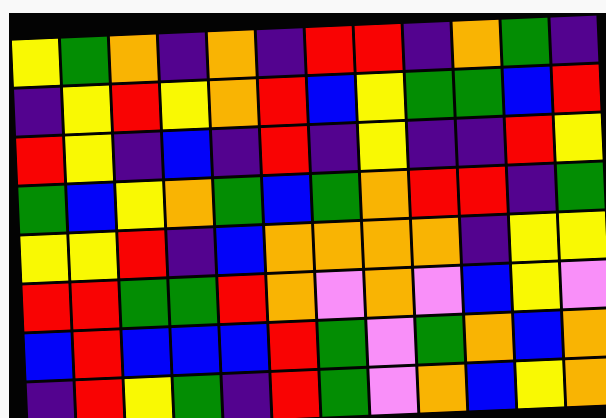[["yellow", "green", "orange", "indigo", "orange", "indigo", "red", "red", "indigo", "orange", "green", "indigo"], ["indigo", "yellow", "red", "yellow", "orange", "red", "blue", "yellow", "green", "green", "blue", "red"], ["red", "yellow", "indigo", "blue", "indigo", "red", "indigo", "yellow", "indigo", "indigo", "red", "yellow"], ["green", "blue", "yellow", "orange", "green", "blue", "green", "orange", "red", "red", "indigo", "green"], ["yellow", "yellow", "red", "indigo", "blue", "orange", "orange", "orange", "orange", "indigo", "yellow", "yellow"], ["red", "red", "green", "green", "red", "orange", "violet", "orange", "violet", "blue", "yellow", "violet"], ["blue", "red", "blue", "blue", "blue", "red", "green", "violet", "green", "orange", "blue", "orange"], ["indigo", "red", "yellow", "green", "indigo", "red", "green", "violet", "orange", "blue", "yellow", "orange"]]